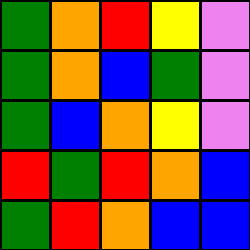[["green", "orange", "red", "yellow", "violet"], ["green", "orange", "blue", "green", "violet"], ["green", "blue", "orange", "yellow", "violet"], ["red", "green", "red", "orange", "blue"], ["green", "red", "orange", "blue", "blue"]]